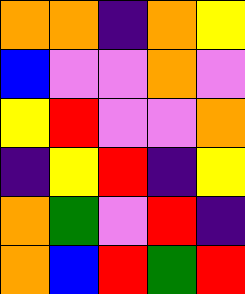[["orange", "orange", "indigo", "orange", "yellow"], ["blue", "violet", "violet", "orange", "violet"], ["yellow", "red", "violet", "violet", "orange"], ["indigo", "yellow", "red", "indigo", "yellow"], ["orange", "green", "violet", "red", "indigo"], ["orange", "blue", "red", "green", "red"]]